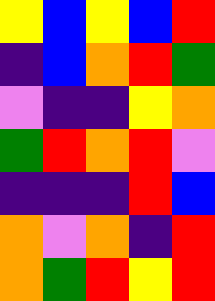[["yellow", "blue", "yellow", "blue", "red"], ["indigo", "blue", "orange", "red", "green"], ["violet", "indigo", "indigo", "yellow", "orange"], ["green", "red", "orange", "red", "violet"], ["indigo", "indigo", "indigo", "red", "blue"], ["orange", "violet", "orange", "indigo", "red"], ["orange", "green", "red", "yellow", "red"]]